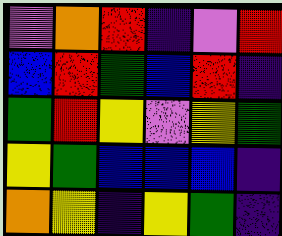[["violet", "orange", "red", "indigo", "violet", "red"], ["blue", "red", "green", "blue", "red", "indigo"], ["green", "red", "yellow", "violet", "yellow", "green"], ["yellow", "green", "blue", "blue", "blue", "indigo"], ["orange", "yellow", "indigo", "yellow", "green", "indigo"]]